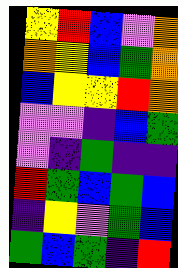[["yellow", "red", "blue", "violet", "orange"], ["orange", "yellow", "blue", "green", "orange"], ["blue", "yellow", "yellow", "red", "orange"], ["violet", "violet", "indigo", "blue", "green"], ["violet", "indigo", "green", "indigo", "indigo"], ["red", "green", "blue", "green", "blue"], ["indigo", "yellow", "violet", "green", "blue"], ["green", "blue", "green", "indigo", "red"]]